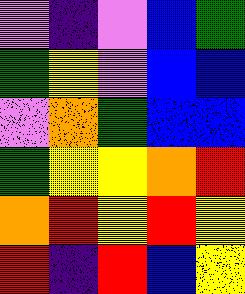[["violet", "indigo", "violet", "blue", "green"], ["green", "yellow", "violet", "blue", "blue"], ["violet", "orange", "green", "blue", "blue"], ["green", "yellow", "yellow", "orange", "red"], ["orange", "red", "yellow", "red", "yellow"], ["red", "indigo", "red", "blue", "yellow"]]